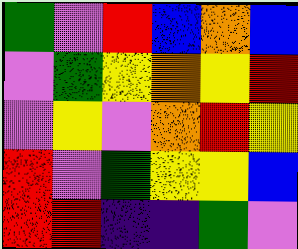[["green", "violet", "red", "blue", "orange", "blue"], ["violet", "green", "yellow", "orange", "yellow", "red"], ["violet", "yellow", "violet", "orange", "red", "yellow"], ["red", "violet", "green", "yellow", "yellow", "blue"], ["red", "red", "indigo", "indigo", "green", "violet"]]